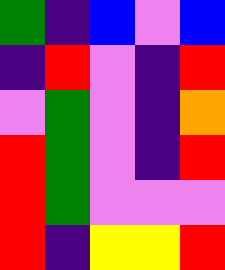[["green", "indigo", "blue", "violet", "blue"], ["indigo", "red", "violet", "indigo", "red"], ["violet", "green", "violet", "indigo", "orange"], ["red", "green", "violet", "indigo", "red"], ["red", "green", "violet", "violet", "violet"], ["red", "indigo", "yellow", "yellow", "red"]]